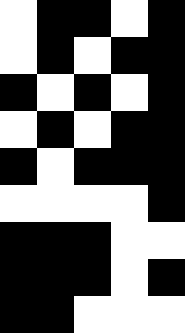[["white", "black", "black", "white", "black"], ["white", "black", "white", "black", "black"], ["black", "white", "black", "white", "black"], ["white", "black", "white", "black", "black"], ["black", "white", "black", "black", "black"], ["white", "white", "white", "white", "black"], ["black", "black", "black", "white", "white"], ["black", "black", "black", "white", "black"], ["black", "black", "white", "white", "white"]]